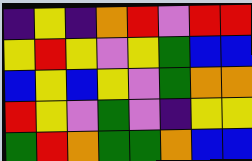[["indigo", "yellow", "indigo", "orange", "red", "violet", "red", "red"], ["yellow", "red", "yellow", "violet", "yellow", "green", "blue", "blue"], ["blue", "yellow", "blue", "yellow", "violet", "green", "orange", "orange"], ["red", "yellow", "violet", "green", "violet", "indigo", "yellow", "yellow"], ["green", "red", "orange", "green", "green", "orange", "blue", "blue"]]